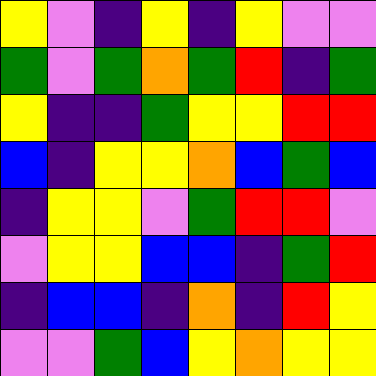[["yellow", "violet", "indigo", "yellow", "indigo", "yellow", "violet", "violet"], ["green", "violet", "green", "orange", "green", "red", "indigo", "green"], ["yellow", "indigo", "indigo", "green", "yellow", "yellow", "red", "red"], ["blue", "indigo", "yellow", "yellow", "orange", "blue", "green", "blue"], ["indigo", "yellow", "yellow", "violet", "green", "red", "red", "violet"], ["violet", "yellow", "yellow", "blue", "blue", "indigo", "green", "red"], ["indigo", "blue", "blue", "indigo", "orange", "indigo", "red", "yellow"], ["violet", "violet", "green", "blue", "yellow", "orange", "yellow", "yellow"]]